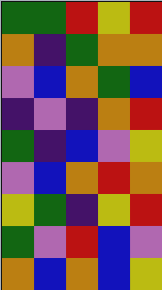[["green", "green", "red", "yellow", "red"], ["orange", "indigo", "green", "orange", "orange"], ["violet", "blue", "orange", "green", "blue"], ["indigo", "violet", "indigo", "orange", "red"], ["green", "indigo", "blue", "violet", "yellow"], ["violet", "blue", "orange", "red", "orange"], ["yellow", "green", "indigo", "yellow", "red"], ["green", "violet", "red", "blue", "violet"], ["orange", "blue", "orange", "blue", "yellow"]]